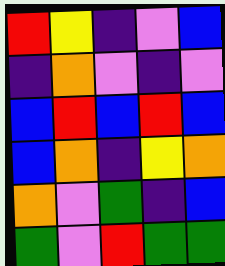[["red", "yellow", "indigo", "violet", "blue"], ["indigo", "orange", "violet", "indigo", "violet"], ["blue", "red", "blue", "red", "blue"], ["blue", "orange", "indigo", "yellow", "orange"], ["orange", "violet", "green", "indigo", "blue"], ["green", "violet", "red", "green", "green"]]